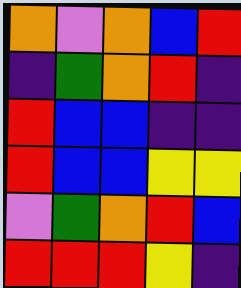[["orange", "violet", "orange", "blue", "red"], ["indigo", "green", "orange", "red", "indigo"], ["red", "blue", "blue", "indigo", "indigo"], ["red", "blue", "blue", "yellow", "yellow"], ["violet", "green", "orange", "red", "blue"], ["red", "red", "red", "yellow", "indigo"]]